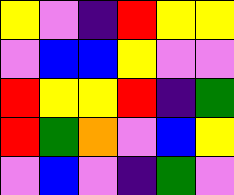[["yellow", "violet", "indigo", "red", "yellow", "yellow"], ["violet", "blue", "blue", "yellow", "violet", "violet"], ["red", "yellow", "yellow", "red", "indigo", "green"], ["red", "green", "orange", "violet", "blue", "yellow"], ["violet", "blue", "violet", "indigo", "green", "violet"]]